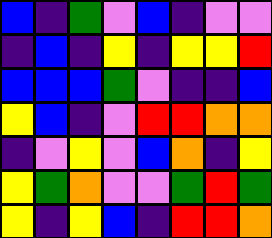[["blue", "indigo", "green", "violet", "blue", "indigo", "violet", "violet"], ["indigo", "blue", "indigo", "yellow", "indigo", "yellow", "yellow", "red"], ["blue", "blue", "blue", "green", "violet", "indigo", "indigo", "blue"], ["yellow", "blue", "indigo", "violet", "red", "red", "orange", "orange"], ["indigo", "violet", "yellow", "violet", "blue", "orange", "indigo", "yellow"], ["yellow", "green", "orange", "violet", "violet", "green", "red", "green"], ["yellow", "indigo", "yellow", "blue", "indigo", "red", "red", "orange"]]